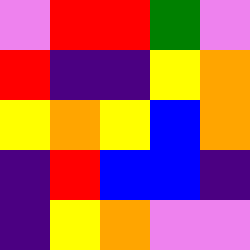[["violet", "red", "red", "green", "violet"], ["red", "indigo", "indigo", "yellow", "orange"], ["yellow", "orange", "yellow", "blue", "orange"], ["indigo", "red", "blue", "blue", "indigo"], ["indigo", "yellow", "orange", "violet", "violet"]]